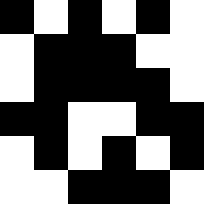[["black", "white", "black", "white", "black", "white"], ["white", "black", "black", "black", "white", "white"], ["white", "black", "black", "black", "black", "white"], ["black", "black", "white", "white", "black", "black"], ["white", "black", "white", "black", "white", "black"], ["white", "white", "black", "black", "black", "white"]]